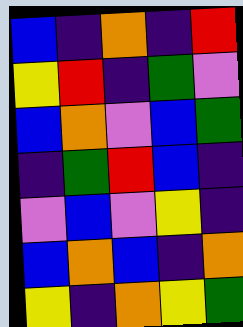[["blue", "indigo", "orange", "indigo", "red"], ["yellow", "red", "indigo", "green", "violet"], ["blue", "orange", "violet", "blue", "green"], ["indigo", "green", "red", "blue", "indigo"], ["violet", "blue", "violet", "yellow", "indigo"], ["blue", "orange", "blue", "indigo", "orange"], ["yellow", "indigo", "orange", "yellow", "green"]]